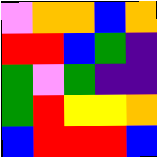[["violet", "orange", "orange", "blue", "orange"], ["red", "red", "blue", "green", "indigo"], ["green", "violet", "green", "indigo", "indigo"], ["green", "red", "yellow", "yellow", "orange"], ["blue", "red", "red", "red", "blue"]]